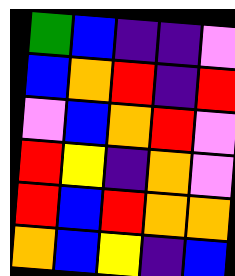[["green", "blue", "indigo", "indigo", "violet"], ["blue", "orange", "red", "indigo", "red"], ["violet", "blue", "orange", "red", "violet"], ["red", "yellow", "indigo", "orange", "violet"], ["red", "blue", "red", "orange", "orange"], ["orange", "blue", "yellow", "indigo", "blue"]]